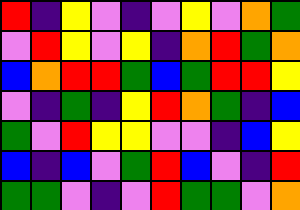[["red", "indigo", "yellow", "violet", "indigo", "violet", "yellow", "violet", "orange", "green"], ["violet", "red", "yellow", "violet", "yellow", "indigo", "orange", "red", "green", "orange"], ["blue", "orange", "red", "red", "green", "blue", "green", "red", "red", "yellow"], ["violet", "indigo", "green", "indigo", "yellow", "red", "orange", "green", "indigo", "blue"], ["green", "violet", "red", "yellow", "yellow", "violet", "violet", "indigo", "blue", "yellow"], ["blue", "indigo", "blue", "violet", "green", "red", "blue", "violet", "indigo", "red"], ["green", "green", "violet", "indigo", "violet", "red", "green", "green", "violet", "orange"]]